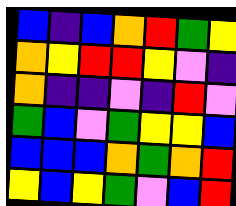[["blue", "indigo", "blue", "orange", "red", "green", "yellow"], ["orange", "yellow", "red", "red", "yellow", "violet", "indigo"], ["orange", "indigo", "indigo", "violet", "indigo", "red", "violet"], ["green", "blue", "violet", "green", "yellow", "yellow", "blue"], ["blue", "blue", "blue", "orange", "green", "orange", "red"], ["yellow", "blue", "yellow", "green", "violet", "blue", "red"]]